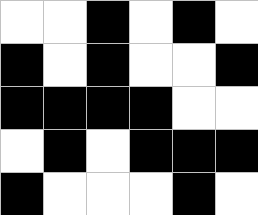[["white", "white", "black", "white", "black", "white"], ["black", "white", "black", "white", "white", "black"], ["black", "black", "black", "black", "white", "white"], ["white", "black", "white", "black", "black", "black"], ["black", "white", "white", "white", "black", "white"]]